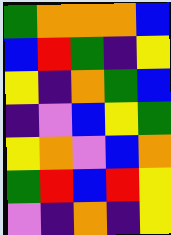[["green", "orange", "orange", "orange", "blue"], ["blue", "red", "green", "indigo", "yellow"], ["yellow", "indigo", "orange", "green", "blue"], ["indigo", "violet", "blue", "yellow", "green"], ["yellow", "orange", "violet", "blue", "orange"], ["green", "red", "blue", "red", "yellow"], ["violet", "indigo", "orange", "indigo", "yellow"]]